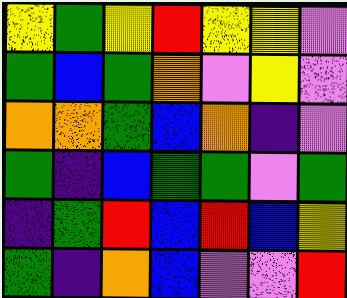[["yellow", "green", "yellow", "red", "yellow", "yellow", "violet"], ["green", "blue", "green", "orange", "violet", "yellow", "violet"], ["orange", "orange", "green", "blue", "orange", "indigo", "violet"], ["green", "indigo", "blue", "green", "green", "violet", "green"], ["indigo", "green", "red", "blue", "red", "blue", "yellow"], ["green", "indigo", "orange", "blue", "violet", "violet", "red"]]